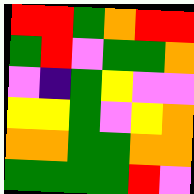[["red", "red", "green", "orange", "red", "red"], ["green", "red", "violet", "green", "green", "orange"], ["violet", "indigo", "green", "yellow", "violet", "violet"], ["yellow", "yellow", "green", "violet", "yellow", "orange"], ["orange", "orange", "green", "green", "orange", "orange"], ["green", "green", "green", "green", "red", "violet"]]